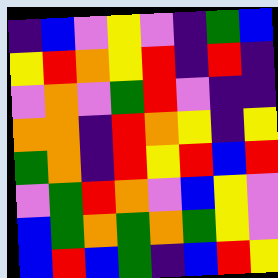[["indigo", "blue", "violet", "yellow", "violet", "indigo", "green", "blue"], ["yellow", "red", "orange", "yellow", "red", "indigo", "red", "indigo"], ["violet", "orange", "violet", "green", "red", "violet", "indigo", "indigo"], ["orange", "orange", "indigo", "red", "orange", "yellow", "indigo", "yellow"], ["green", "orange", "indigo", "red", "yellow", "red", "blue", "red"], ["violet", "green", "red", "orange", "violet", "blue", "yellow", "violet"], ["blue", "green", "orange", "green", "orange", "green", "yellow", "violet"], ["blue", "red", "blue", "green", "indigo", "blue", "red", "yellow"]]